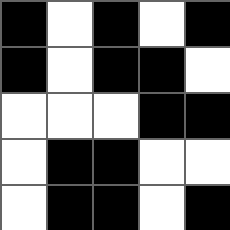[["black", "white", "black", "white", "black"], ["black", "white", "black", "black", "white"], ["white", "white", "white", "black", "black"], ["white", "black", "black", "white", "white"], ["white", "black", "black", "white", "black"]]